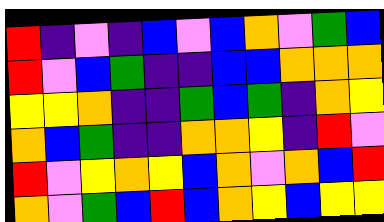[["red", "indigo", "violet", "indigo", "blue", "violet", "blue", "orange", "violet", "green", "blue"], ["red", "violet", "blue", "green", "indigo", "indigo", "blue", "blue", "orange", "orange", "orange"], ["yellow", "yellow", "orange", "indigo", "indigo", "green", "blue", "green", "indigo", "orange", "yellow"], ["orange", "blue", "green", "indigo", "indigo", "orange", "orange", "yellow", "indigo", "red", "violet"], ["red", "violet", "yellow", "orange", "yellow", "blue", "orange", "violet", "orange", "blue", "red"], ["orange", "violet", "green", "blue", "red", "blue", "orange", "yellow", "blue", "yellow", "yellow"]]